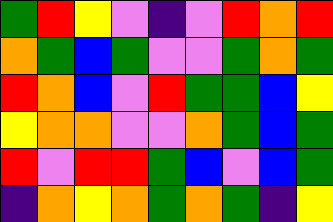[["green", "red", "yellow", "violet", "indigo", "violet", "red", "orange", "red"], ["orange", "green", "blue", "green", "violet", "violet", "green", "orange", "green"], ["red", "orange", "blue", "violet", "red", "green", "green", "blue", "yellow"], ["yellow", "orange", "orange", "violet", "violet", "orange", "green", "blue", "green"], ["red", "violet", "red", "red", "green", "blue", "violet", "blue", "green"], ["indigo", "orange", "yellow", "orange", "green", "orange", "green", "indigo", "yellow"]]